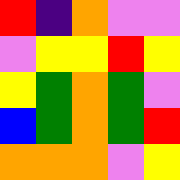[["red", "indigo", "orange", "violet", "violet"], ["violet", "yellow", "yellow", "red", "yellow"], ["yellow", "green", "orange", "green", "violet"], ["blue", "green", "orange", "green", "red"], ["orange", "orange", "orange", "violet", "yellow"]]